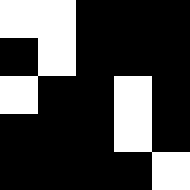[["white", "white", "black", "black", "black"], ["black", "white", "black", "black", "black"], ["white", "black", "black", "white", "black"], ["black", "black", "black", "white", "black"], ["black", "black", "black", "black", "white"]]